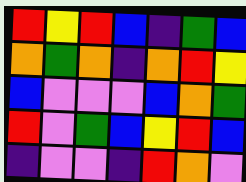[["red", "yellow", "red", "blue", "indigo", "green", "blue"], ["orange", "green", "orange", "indigo", "orange", "red", "yellow"], ["blue", "violet", "violet", "violet", "blue", "orange", "green"], ["red", "violet", "green", "blue", "yellow", "red", "blue"], ["indigo", "violet", "violet", "indigo", "red", "orange", "violet"]]